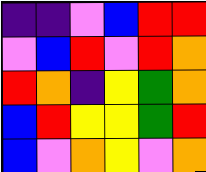[["indigo", "indigo", "violet", "blue", "red", "red"], ["violet", "blue", "red", "violet", "red", "orange"], ["red", "orange", "indigo", "yellow", "green", "orange"], ["blue", "red", "yellow", "yellow", "green", "red"], ["blue", "violet", "orange", "yellow", "violet", "orange"]]